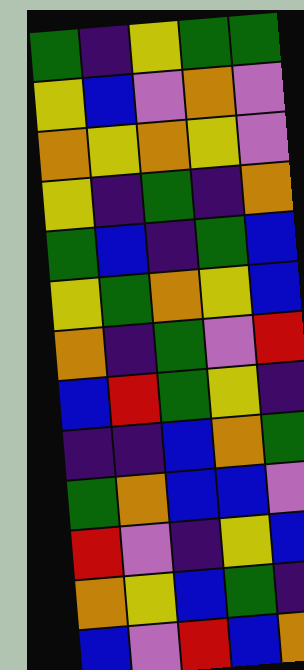[["green", "indigo", "yellow", "green", "green"], ["yellow", "blue", "violet", "orange", "violet"], ["orange", "yellow", "orange", "yellow", "violet"], ["yellow", "indigo", "green", "indigo", "orange"], ["green", "blue", "indigo", "green", "blue"], ["yellow", "green", "orange", "yellow", "blue"], ["orange", "indigo", "green", "violet", "red"], ["blue", "red", "green", "yellow", "indigo"], ["indigo", "indigo", "blue", "orange", "green"], ["green", "orange", "blue", "blue", "violet"], ["red", "violet", "indigo", "yellow", "blue"], ["orange", "yellow", "blue", "green", "indigo"], ["blue", "violet", "red", "blue", "orange"]]